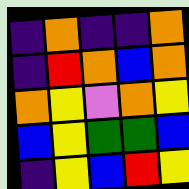[["indigo", "orange", "indigo", "indigo", "orange"], ["indigo", "red", "orange", "blue", "orange"], ["orange", "yellow", "violet", "orange", "yellow"], ["blue", "yellow", "green", "green", "blue"], ["indigo", "yellow", "blue", "red", "yellow"]]